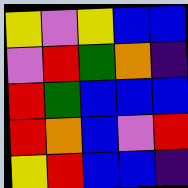[["yellow", "violet", "yellow", "blue", "blue"], ["violet", "red", "green", "orange", "indigo"], ["red", "green", "blue", "blue", "blue"], ["red", "orange", "blue", "violet", "red"], ["yellow", "red", "blue", "blue", "indigo"]]